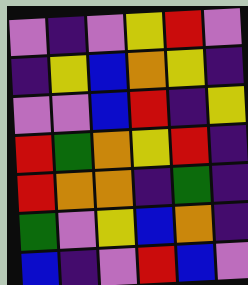[["violet", "indigo", "violet", "yellow", "red", "violet"], ["indigo", "yellow", "blue", "orange", "yellow", "indigo"], ["violet", "violet", "blue", "red", "indigo", "yellow"], ["red", "green", "orange", "yellow", "red", "indigo"], ["red", "orange", "orange", "indigo", "green", "indigo"], ["green", "violet", "yellow", "blue", "orange", "indigo"], ["blue", "indigo", "violet", "red", "blue", "violet"]]